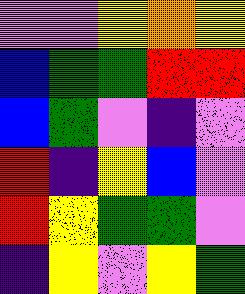[["violet", "violet", "yellow", "orange", "yellow"], ["blue", "green", "green", "red", "red"], ["blue", "green", "violet", "indigo", "violet"], ["red", "indigo", "yellow", "blue", "violet"], ["red", "yellow", "green", "green", "violet"], ["indigo", "yellow", "violet", "yellow", "green"]]